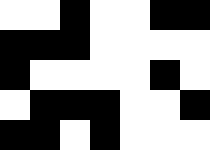[["white", "white", "black", "white", "white", "black", "black"], ["black", "black", "black", "white", "white", "white", "white"], ["black", "white", "white", "white", "white", "black", "white"], ["white", "black", "black", "black", "white", "white", "black"], ["black", "black", "white", "black", "white", "white", "white"]]